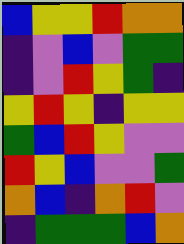[["blue", "yellow", "yellow", "red", "orange", "orange"], ["indigo", "violet", "blue", "violet", "green", "green"], ["indigo", "violet", "red", "yellow", "green", "indigo"], ["yellow", "red", "yellow", "indigo", "yellow", "yellow"], ["green", "blue", "red", "yellow", "violet", "violet"], ["red", "yellow", "blue", "violet", "violet", "green"], ["orange", "blue", "indigo", "orange", "red", "violet"], ["indigo", "green", "green", "green", "blue", "orange"]]